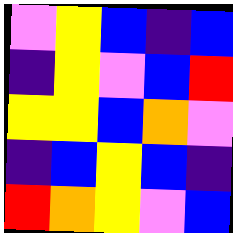[["violet", "yellow", "blue", "indigo", "blue"], ["indigo", "yellow", "violet", "blue", "red"], ["yellow", "yellow", "blue", "orange", "violet"], ["indigo", "blue", "yellow", "blue", "indigo"], ["red", "orange", "yellow", "violet", "blue"]]